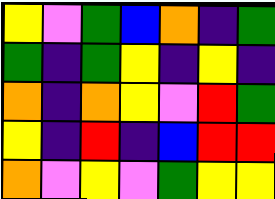[["yellow", "violet", "green", "blue", "orange", "indigo", "green"], ["green", "indigo", "green", "yellow", "indigo", "yellow", "indigo"], ["orange", "indigo", "orange", "yellow", "violet", "red", "green"], ["yellow", "indigo", "red", "indigo", "blue", "red", "red"], ["orange", "violet", "yellow", "violet", "green", "yellow", "yellow"]]